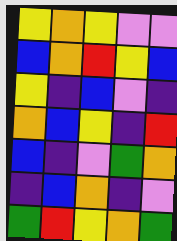[["yellow", "orange", "yellow", "violet", "violet"], ["blue", "orange", "red", "yellow", "blue"], ["yellow", "indigo", "blue", "violet", "indigo"], ["orange", "blue", "yellow", "indigo", "red"], ["blue", "indigo", "violet", "green", "orange"], ["indigo", "blue", "orange", "indigo", "violet"], ["green", "red", "yellow", "orange", "green"]]